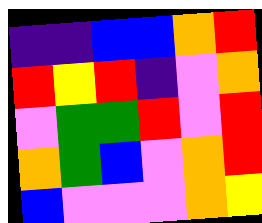[["indigo", "indigo", "blue", "blue", "orange", "red"], ["red", "yellow", "red", "indigo", "violet", "orange"], ["violet", "green", "green", "red", "violet", "red"], ["orange", "green", "blue", "violet", "orange", "red"], ["blue", "violet", "violet", "violet", "orange", "yellow"]]